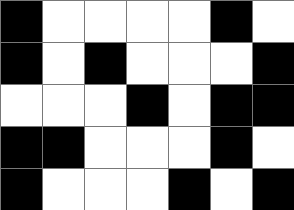[["black", "white", "white", "white", "white", "black", "white"], ["black", "white", "black", "white", "white", "white", "black"], ["white", "white", "white", "black", "white", "black", "black"], ["black", "black", "white", "white", "white", "black", "white"], ["black", "white", "white", "white", "black", "white", "black"]]